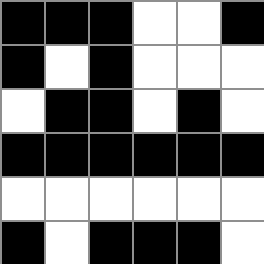[["black", "black", "black", "white", "white", "black"], ["black", "white", "black", "white", "white", "white"], ["white", "black", "black", "white", "black", "white"], ["black", "black", "black", "black", "black", "black"], ["white", "white", "white", "white", "white", "white"], ["black", "white", "black", "black", "black", "white"]]